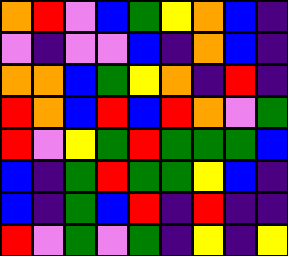[["orange", "red", "violet", "blue", "green", "yellow", "orange", "blue", "indigo"], ["violet", "indigo", "violet", "violet", "blue", "indigo", "orange", "blue", "indigo"], ["orange", "orange", "blue", "green", "yellow", "orange", "indigo", "red", "indigo"], ["red", "orange", "blue", "red", "blue", "red", "orange", "violet", "green"], ["red", "violet", "yellow", "green", "red", "green", "green", "green", "blue"], ["blue", "indigo", "green", "red", "green", "green", "yellow", "blue", "indigo"], ["blue", "indigo", "green", "blue", "red", "indigo", "red", "indigo", "indigo"], ["red", "violet", "green", "violet", "green", "indigo", "yellow", "indigo", "yellow"]]